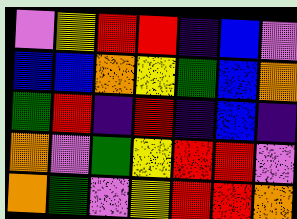[["violet", "yellow", "red", "red", "indigo", "blue", "violet"], ["blue", "blue", "orange", "yellow", "green", "blue", "orange"], ["green", "red", "indigo", "red", "indigo", "blue", "indigo"], ["orange", "violet", "green", "yellow", "red", "red", "violet"], ["orange", "green", "violet", "yellow", "red", "red", "orange"]]